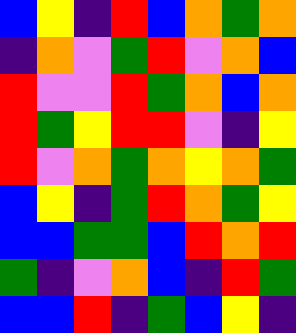[["blue", "yellow", "indigo", "red", "blue", "orange", "green", "orange"], ["indigo", "orange", "violet", "green", "red", "violet", "orange", "blue"], ["red", "violet", "violet", "red", "green", "orange", "blue", "orange"], ["red", "green", "yellow", "red", "red", "violet", "indigo", "yellow"], ["red", "violet", "orange", "green", "orange", "yellow", "orange", "green"], ["blue", "yellow", "indigo", "green", "red", "orange", "green", "yellow"], ["blue", "blue", "green", "green", "blue", "red", "orange", "red"], ["green", "indigo", "violet", "orange", "blue", "indigo", "red", "green"], ["blue", "blue", "red", "indigo", "green", "blue", "yellow", "indigo"]]